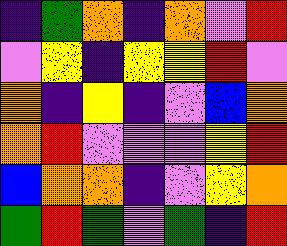[["indigo", "green", "orange", "indigo", "orange", "violet", "red"], ["violet", "yellow", "indigo", "yellow", "yellow", "red", "violet"], ["orange", "indigo", "yellow", "indigo", "violet", "blue", "orange"], ["orange", "red", "violet", "violet", "violet", "yellow", "red"], ["blue", "orange", "orange", "indigo", "violet", "yellow", "orange"], ["green", "red", "green", "violet", "green", "indigo", "red"]]